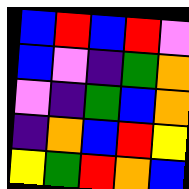[["blue", "red", "blue", "red", "violet"], ["blue", "violet", "indigo", "green", "orange"], ["violet", "indigo", "green", "blue", "orange"], ["indigo", "orange", "blue", "red", "yellow"], ["yellow", "green", "red", "orange", "blue"]]